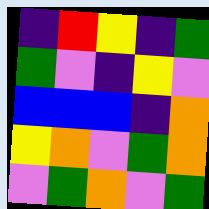[["indigo", "red", "yellow", "indigo", "green"], ["green", "violet", "indigo", "yellow", "violet"], ["blue", "blue", "blue", "indigo", "orange"], ["yellow", "orange", "violet", "green", "orange"], ["violet", "green", "orange", "violet", "green"]]